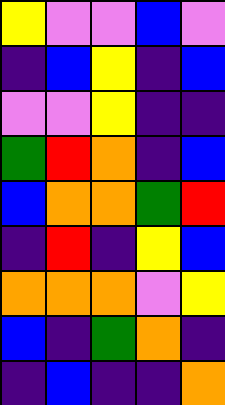[["yellow", "violet", "violet", "blue", "violet"], ["indigo", "blue", "yellow", "indigo", "blue"], ["violet", "violet", "yellow", "indigo", "indigo"], ["green", "red", "orange", "indigo", "blue"], ["blue", "orange", "orange", "green", "red"], ["indigo", "red", "indigo", "yellow", "blue"], ["orange", "orange", "orange", "violet", "yellow"], ["blue", "indigo", "green", "orange", "indigo"], ["indigo", "blue", "indigo", "indigo", "orange"]]